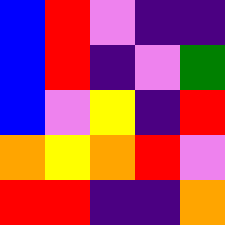[["blue", "red", "violet", "indigo", "indigo"], ["blue", "red", "indigo", "violet", "green"], ["blue", "violet", "yellow", "indigo", "red"], ["orange", "yellow", "orange", "red", "violet"], ["red", "red", "indigo", "indigo", "orange"]]